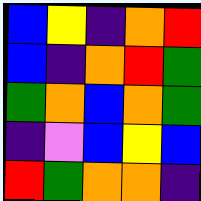[["blue", "yellow", "indigo", "orange", "red"], ["blue", "indigo", "orange", "red", "green"], ["green", "orange", "blue", "orange", "green"], ["indigo", "violet", "blue", "yellow", "blue"], ["red", "green", "orange", "orange", "indigo"]]